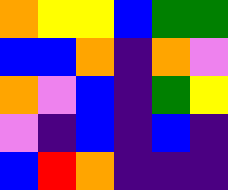[["orange", "yellow", "yellow", "blue", "green", "green"], ["blue", "blue", "orange", "indigo", "orange", "violet"], ["orange", "violet", "blue", "indigo", "green", "yellow"], ["violet", "indigo", "blue", "indigo", "blue", "indigo"], ["blue", "red", "orange", "indigo", "indigo", "indigo"]]